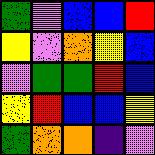[["green", "violet", "blue", "blue", "red"], ["yellow", "violet", "orange", "yellow", "blue"], ["violet", "green", "green", "red", "blue"], ["yellow", "red", "blue", "blue", "yellow"], ["green", "orange", "orange", "indigo", "violet"]]